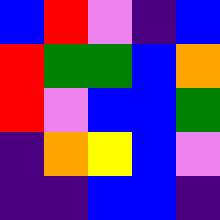[["blue", "red", "violet", "indigo", "blue"], ["red", "green", "green", "blue", "orange"], ["red", "violet", "blue", "blue", "green"], ["indigo", "orange", "yellow", "blue", "violet"], ["indigo", "indigo", "blue", "blue", "indigo"]]